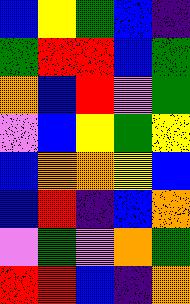[["blue", "yellow", "green", "blue", "indigo"], ["green", "red", "red", "blue", "green"], ["orange", "blue", "red", "violet", "green"], ["violet", "blue", "yellow", "green", "yellow"], ["blue", "orange", "orange", "yellow", "blue"], ["blue", "red", "indigo", "blue", "orange"], ["violet", "green", "violet", "orange", "green"], ["red", "red", "blue", "indigo", "orange"]]